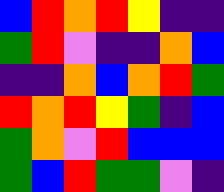[["blue", "red", "orange", "red", "yellow", "indigo", "indigo"], ["green", "red", "violet", "indigo", "indigo", "orange", "blue"], ["indigo", "indigo", "orange", "blue", "orange", "red", "green"], ["red", "orange", "red", "yellow", "green", "indigo", "blue"], ["green", "orange", "violet", "red", "blue", "blue", "blue"], ["green", "blue", "red", "green", "green", "violet", "indigo"]]